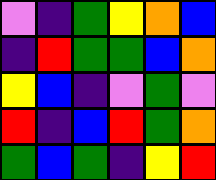[["violet", "indigo", "green", "yellow", "orange", "blue"], ["indigo", "red", "green", "green", "blue", "orange"], ["yellow", "blue", "indigo", "violet", "green", "violet"], ["red", "indigo", "blue", "red", "green", "orange"], ["green", "blue", "green", "indigo", "yellow", "red"]]